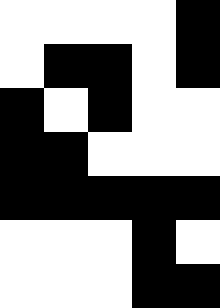[["white", "white", "white", "white", "black"], ["white", "black", "black", "white", "black"], ["black", "white", "black", "white", "white"], ["black", "black", "white", "white", "white"], ["black", "black", "black", "black", "black"], ["white", "white", "white", "black", "white"], ["white", "white", "white", "black", "black"]]